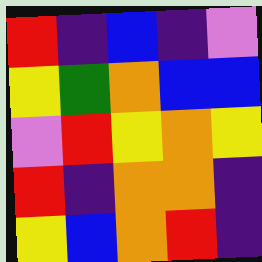[["red", "indigo", "blue", "indigo", "violet"], ["yellow", "green", "orange", "blue", "blue"], ["violet", "red", "yellow", "orange", "yellow"], ["red", "indigo", "orange", "orange", "indigo"], ["yellow", "blue", "orange", "red", "indigo"]]